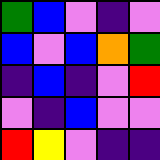[["green", "blue", "violet", "indigo", "violet"], ["blue", "violet", "blue", "orange", "green"], ["indigo", "blue", "indigo", "violet", "red"], ["violet", "indigo", "blue", "violet", "violet"], ["red", "yellow", "violet", "indigo", "indigo"]]